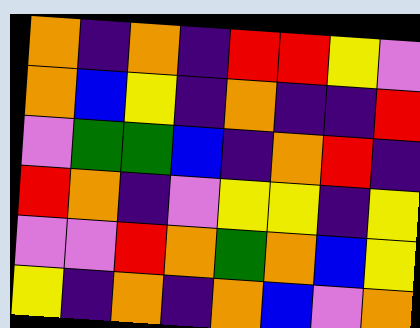[["orange", "indigo", "orange", "indigo", "red", "red", "yellow", "violet"], ["orange", "blue", "yellow", "indigo", "orange", "indigo", "indigo", "red"], ["violet", "green", "green", "blue", "indigo", "orange", "red", "indigo"], ["red", "orange", "indigo", "violet", "yellow", "yellow", "indigo", "yellow"], ["violet", "violet", "red", "orange", "green", "orange", "blue", "yellow"], ["yellow", "indigo", "orange", "indigo", "orange", "blue", "violet", "orange"]]